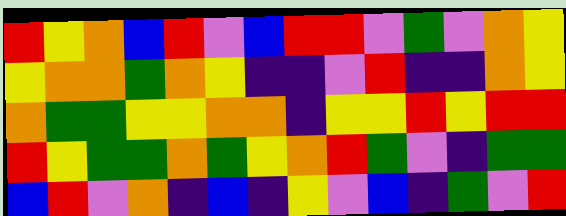[["red", "yellow", "orange", "blue", "red", "violet", "blue", "red", "red", "violet", "green", "violet", "orange", "yellow"], ["yellow", "orange", "orange", "green", "orange", "yellow", "indigo", "indigo", "violet", "red", "indigo", "indigo", "orange", "yellow"], ["orange", "green", "green", "yellow", "yellow", "orange", "orange", "indigo", "yellow", "yellow", "red", "yellow", "red", "red"], ["red", "yellow", "green", "green", "orange", "green", "yellow", "orange", "red", "green", "violet", "indigo", "green", "green"], ["blue", "red", "violet", "orange", "indigo", "blue", "indigo", "yellow", "violet", "blue", "indigo", "green", "violet", "red"]]